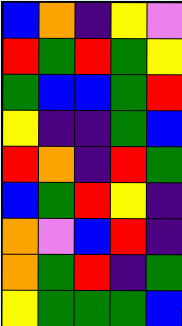[["blue", "orange", "indigo", "yellow", "violet"], ["red", "green", "red", "green", "yellow"], ["green", "blue", "blue", "green", "red"], ["yellow", "indigo", "indigo", "green", "blue"], ["red", "orange", "indigo", "red", "green"], ["blue", "green", "red", "yellow", "indigo"], ["orange", "violet", "blue", "red", "indigo"], ["orange", "green", "red", "indigo", "green"], ["yellow", "green", "green", "green", "blue"]]